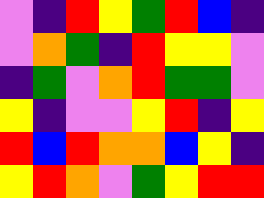[["violet", "indigo", "red", "yellow", "green", "red", "blue", "indigo"], ["violet", "orange", "green", "indigo", "red", "yellow", "yellow", "violet"], ["indigo", "green", "violet", "orange", "red", "green", "green", "violet"], ["yellow", "indigo", "violet", "violet", "yellow", "red", "indigo", "yellow"], ["red", "blue", "red", "orange", "orange", "blue", "yellow", "indigo"], ["yellow", "red", "orange", "violet", "green", "yellow", "red", "red"]]